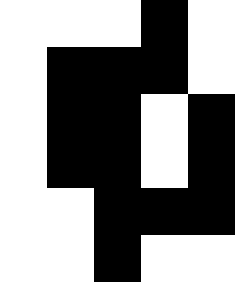[["white", "white", "white", "black", "white"], ["white", "black", "black", "black", "white"], ["white", "black", "black", "white", "black"], ["white", "black", "black", "white", "black"], ["white", "white", "black", "black", "black"], ["white", "white", "black", "white", "white"]]